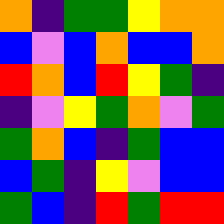[["orange", "indigo", "green", "green", "yellow", "orange", "orange"], ["blue", "violet", "blue", "orange", "blue", "blue", "orange"], ["red", "orange", "blue", "red", "yellow", "green", "indigo"], ["indigo", "violet", "yellow", "green", "orange", "violet", "green"], ["green", "orange", "blue", "indigo", "green", "blue", "blue"], ["blue", "green", "indigo", "yellow", "violet", "blue", "blue"], ["green", "blue", "indigo", "red", "green", "red", "red"]]